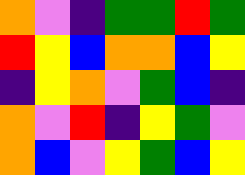[["orange", "violet", "indigo", "green", "green", "red", "green"], ["red", "yellow", "blue", "orange", "orange", "blue", "yellow"], ["indigo", "yellow", "orange", "violet", "green", "blue", "indigo"], ["orange", "violet", "red", "indigo", "yellow", "green", "violet"], ["orange", "blue", "violet", "yellow", "green", "blue", "yellow"]]